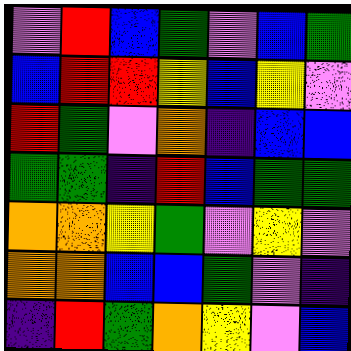[["violet", "red", "blue", "green", "violet", "blue", "green"], ["blue", "red", "red", "yellow", "blue", "yellow", "violet"], ["red", "green", "violet", "orange", "indigo", "blue", "blue"], ["green", "green", "indigo", "red", "blue", "green", "green"], ["orange", "orange", "yellow", "green", "violet", "yellow", "violet"], ["orange", "orange", "blue", "blue", "green", "violet", "indigo"], ["indigo", "red", "green", "orange", "yellow", "violet", "blue"]]